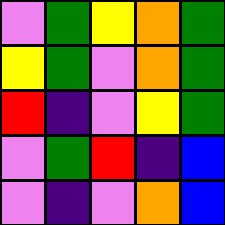[["violet", "green", "yellow", "orange", "green"], ["yellow", "green", "violet", "orange", "green"], ["red", "indigo", "violet", "yellow", "green"], ["violet", "green", "red", "indigo", "blue"], ["violet", "indigo", "violet", "orange", "blue"]]